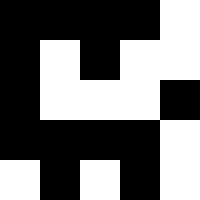[["black", "black", "black", "black", "white"], ["black", "white", "black", "white", "white"], ["black", "white", "white", "white", "black"], ["black", "black", "black", "black", "white"], ["white", "black", "white", "black", "white"]]